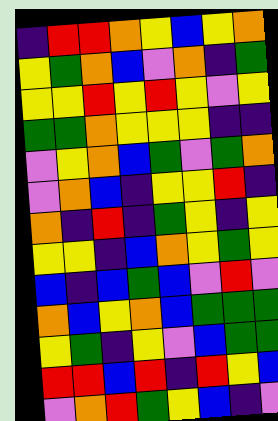[["indigo", "red", "red", "orange", "yellow", "blue", "yellow", "orange"], ["yellow", "green", "orange", "blue", "violet", "orange", "indigo", "green"], ["yellow", "yellow", "red", "yellow", "red", "yellow", "violet", "yellow"], ["green", "green", "orange", "yellow", "yellow", "yellow", "indigo", "indigo"], ["violet", "yellow", "orange", "blue", "green", "violet", "green", "orange"], ["violet", "orange", "blue", "indigo", "yellow", "yellow", "red", "indigo"], ["orange", "indigo", "red", "indigo", "green", "yellow", "indigo", "yellow"], ["yellow", "yellow", "indigo", "blue", "orange", "yellow", "green", "yellow"], ["blue", "indigo", "blue", "green", "blue", "violet", "red", "violet"], ["orange", "blue", "yellow", "orange", "blue", "green", "green", "green"], ["yellow", "green", "indigo", "yellow", "violet", "blue", "green", "green"], ["red", "red", "blue", "red", "indigo", "red", "yellow", "blue"], ["violet", "orange", "red", "green", "yellow", "blue", "indigo", "violet"]]